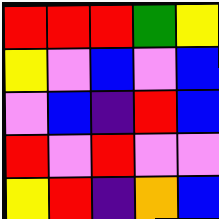[["red", "red", "red", "green", "yellow"], ["yellow", "violet", "blue", "violet", "blue"], ["violet", "blue", "indigo", "red", "blue"], ["red", "violet", "red", "violet", "violet"], ["yellow", "red", "indigo", "orange", "blue"]]